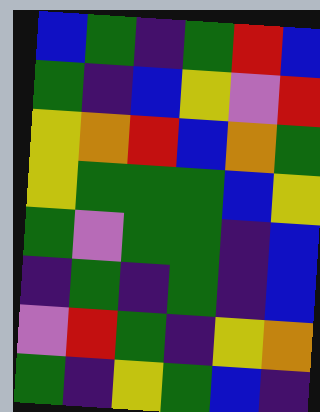[["blue", "green", "indigo", "green", "red", "blue"], ["green", "indigo", "blue", "yellow", "violet", "red"], ["yellow", "orange", "red", "blue", "orange", "green"], ["yellow", "green", "green", "green", "blue", "yellow"], ["green", "violet", "green", "green", "indigo", "blue"], ["indigo", "green", "indigo", "green", "indigo", "blue"], ["violet", "red", "green", "indigo", "yellow", "orange"], ["green", "indigo", "yellow", "green", "blue", "indigo"]]